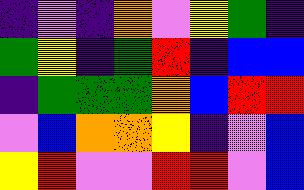[["indigo", "violet", "indigo", "orange", "violet", "yellow", "green", "indigo"], ["green", "yellow", "indigo", "green", "red", "indigo", "blue", "blue"], ["indigo", "green", "green", "green", "orange", "blue", "red", "red"], ["violet", "blue", "orange", "orange", "yellow", "indigo", "violet", "blue"], ["yellow", "red", "violet", "violet", "red", "red", "violet", "blue"]]